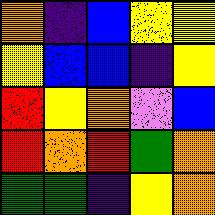[["orange", "indigo", "blue", "yellow", "yellow"], ["yellow", "blue", "blue", "indigo", "yellow"], ["red", "yellow", "orange", "violet", "blue"], ["red", "orange", "red", "green", "orange"], ["green", "green", "indigo", "yellow", "orange"]]